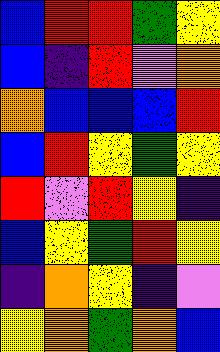[["blue", "red", "red", "green", "yellow"], ["blue", "indigo", "red", "violet", "orange"], ["orange", "blue", "blue", "blue", "red"], ["blue", "red", "yellow", "green", "yellow"], ["red", "violet", "red", "yellow", "indigo"], ["blue", "yellow", "green", "red", "yellow"], ["indigo", "orange", "yellow", "indigo", "violet"], ["yellow", "orange", "green", "orange", "blue"]]